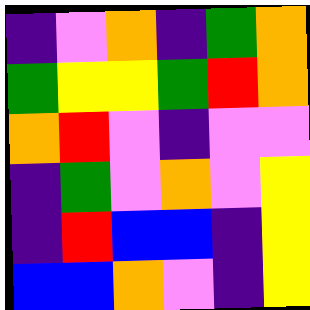[["indigo", "violet", "orange", "indigo", "green", "orange"], ["green", "yellow", "yellow", "green", "red", "orange"], ["orange", "red", "violet", "indigo", "violet", "violet"], ["indigo", "green", "violet", "orange", "violet", "yellow"], ["indigo", "red", "blue", "blue", "indigo", "yellow"], ["blue", "blue", "orange", "violet", "indigo", "yellow"]]